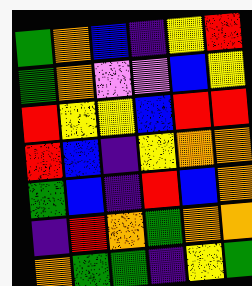[["green", "orange", "blue", "indigo", "yellow", "red"], ["green", "orange", "violet", "violet", "blue", "yellow"], ["red", "yellow", "yellow", "blue", "red", "red"], ["red", "blue", "indigo", "yellow", "orange", "orange"], ["green", "blue", "indigo", "red", "blue", "orange"], ["indigo", "red", "orange", "green", "orange", "orange"], ["orange", "green", "green", "indigo", "yellow", "green"]]